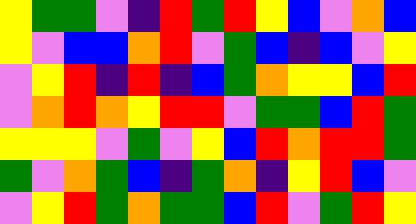[["yellow", "green", "green", "violet", "indigo", "red", "green", "red", "yellow", "blue", "violet", "orange", "blue"], ["yellow", "violet", "blue", "blue", "orange", "red", "violet", "green", "blue", "indigo", "blue", "violet", "yellow"], ["violet", "yellow", "red", "indigo", "red", "indigo", "blue", "green", "orange", "yellow", "yellow", "blue", "red"], ["violet", "orange", "red", "orange", "yellow", "red", "red", "violet", "green", "green", "blue", "red", "green"], ["yellow", "yellow", "yellow", "violet", "green", "violet", "yellow", "blue", "red", "orange", "red", "red", "green"], ["green", "violet", "orange", "green", "blue", "indigo", "green", "orange", "indigo", "yellow", "red", "blue", "violet"], ["violet", "yellow", "red", "green", "orange", "green", "green", "blue", "red", "violet", "green", "red", "yellow"]]